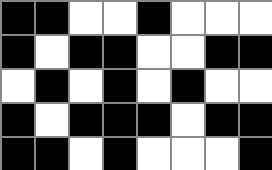[["black", "black", "white", "white", "black", "white", "white", "white"], ["black", "white", "black", "black", "white", "white", "black", "black"], ["white", "black", "white", "black", "white", "black", "white", "white"], ["black", "white", "black", "black", "black", "white", "black", "black"], ["black", "black", "white", "black", "white", "white", "white", "black"]]